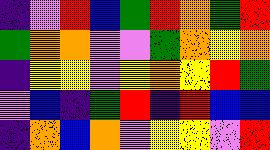[["indigo", "violet", "red", "blue", "green", "red", "orange", "green", "red"], ["green", "orange", "orange", "violet", "violet", "green", "orange", "yellow", "orange"], ["indigo", "yellow", "yellow", "violet", "yellow", "orange", "yellow", "red", "green"], ["violet", "blue", "indigo", "green", "red", "indigo", "red", "blue", "blue"], ["indigo", "orange", "blue", "orange", "violet", "yellow", "yellow", "violet", "red"]]